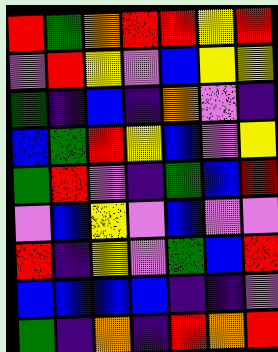[["red", "green", "orange", "red", "red", "yellow", "red"], ["violet", "red", "yellow", "violet", "blue", "yellow", "yellow"], ["green", "indigo", "blue", "indigo", "orange", "violet", "indigo"], ["blue", "green", "red", "yellow", "blue", "violet", "yellow"], ["green", "red", "violet", "indigo", "green", "blue", "red"], ["violet", "blue", "yellow", "violet", "blue", "violet", "violet"], ["red", "indigo", "yellow", "violet", "green", "blue", "red"], ["blue", "blue", "blue", "blue", "indigo", "indigo", "violet"], ["green", "indigo", "orange", "indigo", "red", "orange", "red"]]